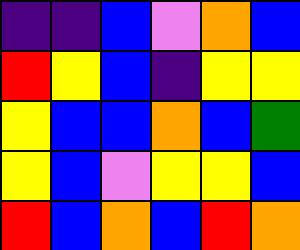[["indigo", "indigo", "blue", "violet", "orange", "blue"], ["red", "yellow", "blue", "indigo", "yellow", "yellow"], ["yellow", "blue", "blue", "orange", "blue", "green"], ["yellow", "blue", "violet", "yellow", "yellow", "blue"], ["red", "blue", "orange", "blue", "red", "orange"]]